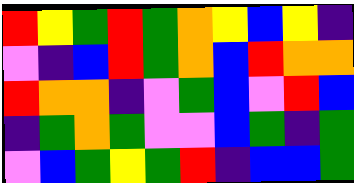[["red", "yellow", "green", "red", "green", "orange", "yellow", "blue", "yellow", "indigo"], ["violet", "indigo", "blue", "red", "green", "orange", "blue", "red", "orange", "orange"], ["red", "orange", "orange", "indigo", "violet", "green", "blue", "violet", "red", "blue"], ["indigo", "green", "orange", "green", "violet", "violet", "blue", "green", "indigo", "green"], ["violet", "blue", "green", "yellow", "green", "red", "indigo", "blue", "blue", "green"]]